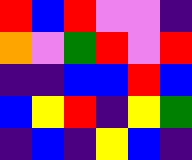[["red", "blue", "red", "violet", "violet", "indigo"], ["orange", "violet", "green", "red", "violet", "red"], ["indigo", "indigo", "blue", "blue", "red", "blue"], ["blue", "yellow", "red", "indigo", "yellow", "green"], ["indigo", "blue", "indigo", "yellow", "blue", "indigo"]]